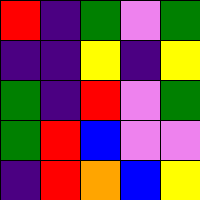[["red", "indigo", "green", "violet", "green"], ["indigo", "indigo", "yellow", "indigo", "yellow"], ["green", "indigo", "red", "violet", "green"], ["green", "red", "blue", "violet", "violet"], ["indigo", "red", "orange", "blue", "yellow"]]